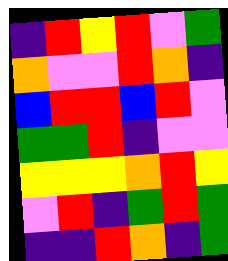[["indigo", "red", "yellow", "red", "violet", "green"], ["orange", "violet", "violet", "red", "orange", "indigo"], ["blue", "red", "red", "blue", "red", "violet"], ["green", "green", "red", "indigo", "violet", "violet"], ["yellow", "yellow", "yellow", "orange", "red", "yellow"], ["violet", "red", "indigo", "green", "red", "green"], ["indigo", "indigo", "red", "orange", "indigo", "green"]]